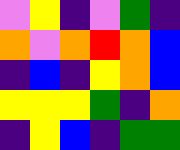[["violet", "yellow", "indigo", "violet", "green", "indigo"], ["orange", "violet", "orange", "red", "orange", "blue"], ["indigo", "blue", "indigo", "yellow", "orange", "blue"], ["yellow", "yellow", "yellow", "green", "indigo", "orange"], ["indigo", "yellow", "blue", "indigo", "green", "green"]]